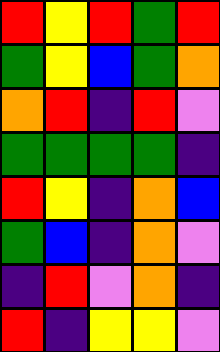[["red", "yellow", "red", "green", "red"], ["green", "yellow", "blue", "green", "orange"], ["orange", "red", "indigo", "red", "violet"], ["green", "green", "green", "green", "indigo"], ["red", "yellow", "indigo", "orange", "blue"], ["green", "blue", "indigo", "orange", "violet"], ["indigo", "red", "violet", "orange", "indigo"], ["red", "indigo", "yellow", "yellow", "violet"]]